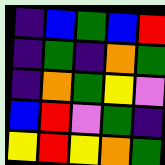[["indigo", "blue", "green", "blue", "red"], ["indigo", "green", "indigo", "orange", "green"], ["indigo", "orange", "green", "yellow", "violet"], ["blue", "red", "violet", "green", "indigo"], ["yellow", "red", "yellow", "orange", "green"]]